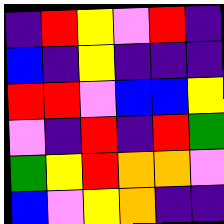[["indigo", "red", "yellow", "violet", "red", "indigo"], ["blue", "indigo", "yellow", "indigo", "indigo", "indigo"], ["red", "red", "violet", "blue", "blue", "yellow"], ["violet", "indigo", "red", "indigo", "red", "green"], ["green", "yellow", "red", "orange", "orange", "violet"], ["blue", "violet", "yellow", "orange", "indigo", "indigo"]]